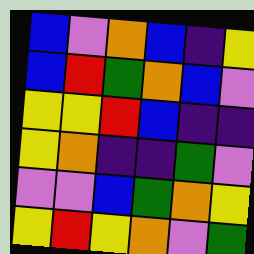[["blue", "violet", "orange", "blue", "indigo", "yellow"], ["blue", "red", "green", "orange", "blue", "violet"], ["yellow", "yellow", "red", "blue", "indigo", "indigo"], ["yellow", "orange", "indigo", "indigo", "green", "violet"], ["violet", "violet", "blue", "green", "orange", "yellow"], ["yellow", "red", "yellow", "orange", "violet", "green"]]